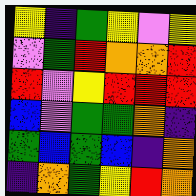[["yellow", "indigo", "green", "yellow", "violet", "yellow"], ["violet", "green", "red", "orange", "orange", "red"], ["red", "violet", "yellow", "red", "red", "red"], ["blue", "violet", "green", "green", "orange", "indigo"], ["green", "blue", "green", "blue", "indigo", "orange"], ["indigo", "orange", "green", "yellow", "red", "orange"]]